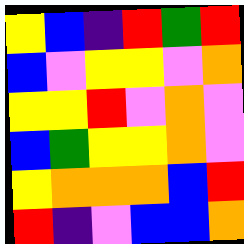[["yellow", "blue", "indigo", "red", "green", "red"], ["blue", "violet", "yellow", "yellow", "violet", "orange"], ["yellow", "yellow", "red", "violet", "orange", "violet"], ["blue", "green", "yellow", "yellow", "orange", "violet"], ["yellow", "orange", "orange", "orange", "blue", "red"], ["red", "indigo", "violet", "blue", "blue", "orange"]]